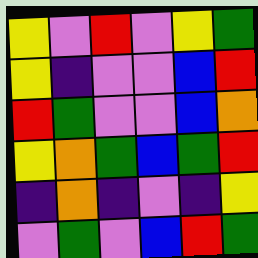[["yellow", "violet", "red", "violet", "yellow", "green"], ["yellow", "indigo", "violet", "violet", "blue", "red"], ["red", "green", "violet", "violet", "blue", "orange"], ["yellow", "orange", "green", "blue", "green", "red"], ["indigo", "orange", "indigo", "violet", "indigo", "yellow"], ["violet", "green", "violet", "blue", "red", "green"]]